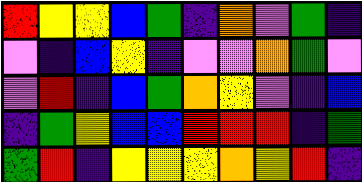[["red", "yellow", "yellow", "blue", "green", "indigo", "orange", "violet", "green", "indigo"], ["violet", "indigo", "blue", "yellow", "indigo", "violet", "violet", "orange", "green", "violet"], ["violet", "red", "indigo", "blue", "green", "orange", "yellow", "violet", "indigo", "blue"], ["indigo", "green", "yellow", "blue", "blue", "red", "red", "red", "indigo", "green"], ["green", "red", "indigo", "yellow", "yellow", "yellow", "orange", "yellow", "red", "indigo"]]